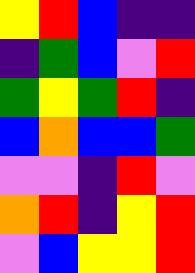[["yellow", "red", "blue", "indigo", "indigo"], ["indigo", "green", "blue", "violet", "red"], ["green", "yellow", "green", "red", "indigo"], ["blue", "orange", "blue", "blue", "green"], ["violet", "violet", "indigo", "red", "violet"], ["orange", "red", "indigo", "yellow", "red"], ["violet", "blue", "yellow", "yellow", "red"]]